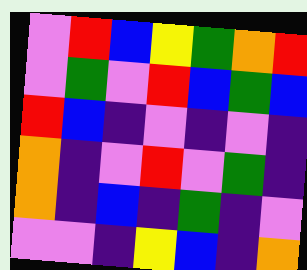[["violet", "red", "blue", "yellow", "green", "orange", "red"], ["violet", "green", "violet", "red", "blue", "green", "blue"], ["red", "blue", "indigo", "violet", "indigo", "violet", "indigo"], ["orange", "indigo", "violet", "red", "violet", "green", "indigo"], ["orange", "indigo", "blue", "indigo", "green", "indigo", "violet"], ["violet", "violet", "indigo", "yellow", "blue", "indigo", "orange"]]